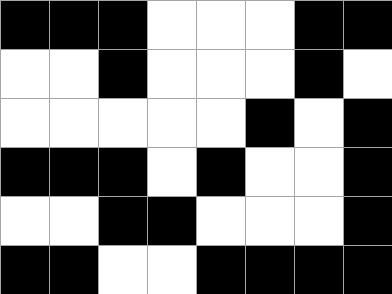[["black", "black", "black", "white", "white", "white", "black", "black"], ["white", "white", "black", "white", "white", "white", "black", "white"], ["white", "white", "white", "white", "white", "black", "white", "black"], ["black", "black", "black", "white", "black", "white", "white", "black"], ["white", "white", "black", "black", "white", "white", "white", "black"], ["black", "black", "white", "white", "black", "black", "black", "black"]]